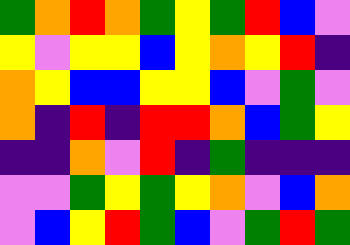[["green", "orange", "red", "orange", "green", "yellow", "green", "red", "blue", "violet"], ["yellow", "violet", "yellow", "yellow", "blue", "yellow", "orange", "yellow", "red", "indigo"], ["orange", "yellow", "blue", "blue", "yellow", "yellow", "blue", "violet", "green", "violet"], ["orange", "indigo", "red", "indigo", "red", "red", "orange", "blue", "green", "yellow"], ["indigo", "indigo", "orange", "violet", "red", "indigo", "green", "indigo", "indigo", "indigo"], ["violet", "violet", "green", "yellow", "green", "yellow", "orange", "violet", "blue", "orange"], ["violet", "blue", "yellow", "red", "green", "blue", "violet", "green", "red", "green"]]